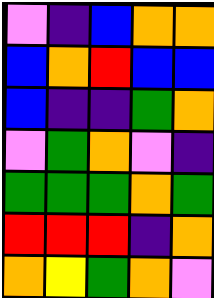[["violet", "indigo", "blue", "orange", "orange"], ["blue", "orange", "red", "blue", "blue"], ["blue", "indigo", "indigo", "green", "orange"], ["violet", "green", "orange", "violet", "indigo"], ["green", "green", "green", "orange", "green"], ["red", "red", "red", "indigo", "orange"], ["orange", "yellow", "green", "orange", "violet"]]